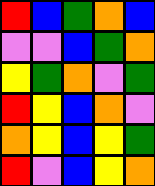[["red", "blue", "green", "orange", "blue"], ["violet", "violet", "blue", "green", "orange"], ["yellow", "green", "orange", "violet", "green"], ["red", "yellow", "blue", "orange", "violet"], ["orange", "yellow", "blue", "yellow", "green"], ["red", "violet", "blue", "yellow", "orange"]]